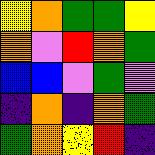[["yellow", "orange", "green", "green", "yellow"], ["orange", "violet", "red", "orange", "green"], ["blue", "blue", "violet", "green", "violet"], ["indigo", "orange", "indigo", "orange", "green"], ["green", "orange", "yellow", "red", "indigo"]]